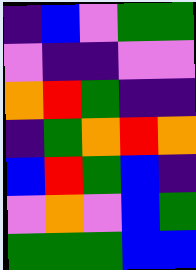[["indigo", "blue", "violet", "green", "green"], ["violet", "indigo", "indigo", "violet", "violet"], ["orange", "red", "green", "indigo", "indigo"], ["indigo", "green", "orange", "red", "orange"], ["blue", "red", "green", "blue", "indigo"], ["violet", "orange", "violet", "blue", "green"], ["green", "green", "green", "blue", "blue"]]